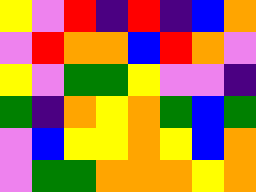[["yellow", "violet", "red", "indigo", "red", "indigo", "blue", "orange"], ["violet", "red", "orange", "orange", "blue", "red", "orange", "violet"], ["yellow", "violet", "green", "green", "yellow", "violet", "violet", "indigo"], ["green", "indigo", "orange", "yellow", "orange", "green", "blue", "green"], ["violet", "blue", "yellow", "yellow", "orange", "yellow", "blue", "orange"], ["violet", "green", "green", "orange", "orange", "orange", "yellow", "orange"]]